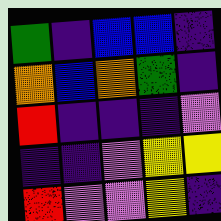[["green", "indigo", "blue", "blue", "indigo"], ["orange", "blue", "orange", "green", "indigo"], ["red", "indigo", "indigo", "indigo", "violet"], ["indigo", "indigo", "violet", "yellow", "yellow"], ["red", "violet", "violet", "yellow", "indigo"]]